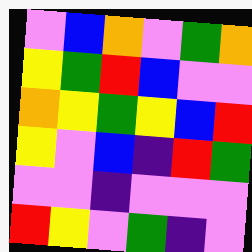[["violet", "blue", "orange", "violet", "green", "orange"], ["yellow", "green", "red", "blue", "violet", "violet"], ["orange", "yellow", "green", "yellow", "blue", "red"], ["yellow", "violet", "blue", "indigo", "red", "green"], ["violet", "violet", "indigo", "violet", "violet", "violet"], ["red", "yellow", "violet", "green", "indigo", "violet"]]